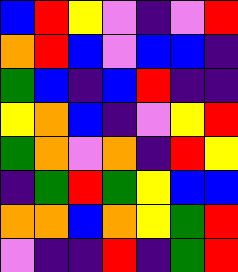[["blue", "red", "yellow", "violet", "indigo", "violet", "red"], ["orange", "red", "blue", "violet", "blue", "blue", "indigo"], ["green", "blue", "indigo", "blue", "red", "indigo", "indigo"], ["yellow", "orange", "blue", "indigo", "violet", "yellow", "red"], ["green", "orange", "violet", "orange", "indigo", "red", "yellow"], ["indigo", "green", "red", "green", "yellow", "blue", "blue"], ["orange", "orange", "blue", "orange", "yellow", "green", "red"], ["violet", "indigo", "indigo", "red", "indigo", "green", "red"]]